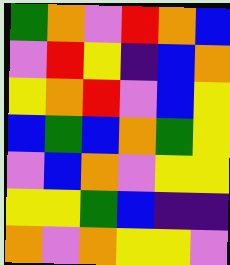[["green", "orange", "violet", "red", "orange", "blue"], ["violet", "red", "yellow", "indigo", "blue", "orange"], ["yellow", "orange", "red", "violet", "blue", "yellow"], ["blue", "green", "blue", "orange", "green", "yellow"], ["violet", "blue", "orange", "violet", "yellow", "yellow"], ["yellow", "yellow", "green", "blue", "indigo", "indigo"], ["orange", "violet", "orange", "yellow", "yellow", "violet"]]